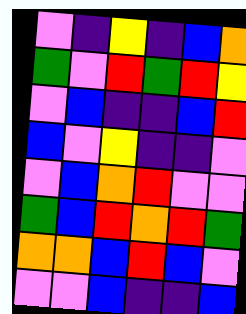[["violet", "indigo", "yellow", "indigo", "blue", "orange"], ["green", "violet", "red", "green", "red", "yellow"], ["violet", "blue", "indigo", "indigo", "blue", "red"], ["blue", "violet", "yellow", "indigo", "indigo", "violet"], ["violet", "blue", "orange", "red", "violet", "violet"], ["green", "blue", "red", "orange", "red", "green"], ["orange", "orange", "blue", "red", "blue", "violet"], ["violet", "violet", "blue", "indigo", "indigo", "blue"]]